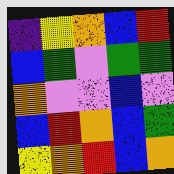[["indigo", "yellow", "orange", "blue", "red"], ["blue", "green", "violet", "green", "green"], ["orange", "violet", "violet", "blue", "violet"], ["blue", "red", "orange", "blue", "green"], ["yellow", "orange", "red", "blue", "orange"]]